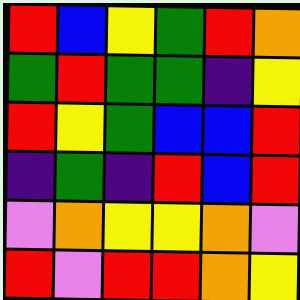[["red", "blue", "yellow", "green", "red", "orange"], ["green", "red", "green", "green", "indigo", "yellow"], ["red", "yellow", "green", "blue", "blue", "red"], ["indigo", "green", "indigo", "red", "blue", "red"], ["violet", "orange", "yellow", "yellow", "orange", "violet"], ["red", "violet", "red", "red", "orange", "yellow"]]